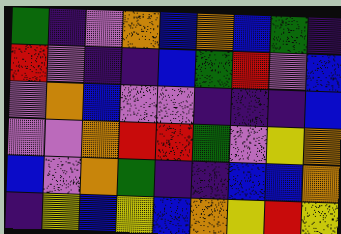[["green", "indigo", "violet", "orange", "blue", "orange", "blue", "green", "indigo"], ["red", "violet", "indigo", "indigo", "blue", "green", "red", "violet", "blue"], ["violet", "orange", "blue", "violet", "violet", "indigo", "indigo", "indigo", "blue"], ["violet", "violet", "orange", "red", "red", "green", "violet", "yellow", "orange"], ["blue", "violet", "orange", "green", "indigo", "indigo", "blue", "blue", "orange"], ["indigo", "yellow", "blue", "yellow", "blue", "orange", "yellow", "red", "yellow"]]